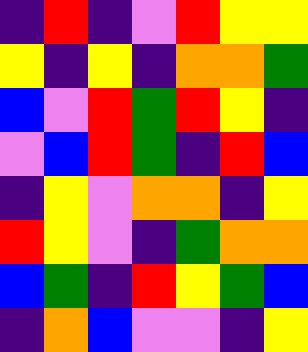[["indigo", "red", "indigo", "violet", "red", "yellow", "yellow"], ["yellow", "indigo", "yellow", "indigo", "orange", "orange", "green"], ["blue", "violet", "red", "green", "red", "yellow", "indigo"], ["violet", "blue", "red", "green", "indigo", "red", "blue"], ["indigo", "yellow", "violet", "orange", "orange", "indigo", "yellow"], ["red", "yellow", "violet", "indigo", "green", "orange", "orange"], ["blue", "green", "indigo", "red", "yellow", "green", "blue"], ["indigo", "orange", "blue", "violet", "violet", "indigo", "yellow"]]